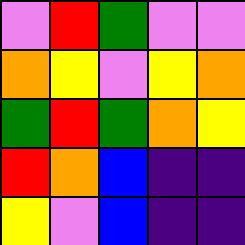[["violet", "red", "green", "violet", "violet"], ["orange", "yellow", "violet", "yellow", "orange"], ["green", "red", "green", "orange", "yellow"], ["red", "orange", "blue", "indigo", "indigo"], ["yellow", "violet", "blue", "indigo", "indigo"]]